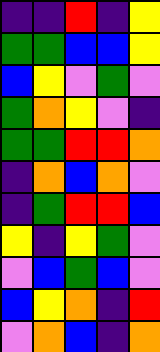[["indigo", "indigo", "red", "indigo", "yellow"], ["green", "green", "blue", "blue", "yellow"], ["blue", "yellow", "violet", "green", "violet"], ["green", "orange", "yellow", "violet", "indigo"], ["green", "green", "red", "red", "orange"], ["indigo", "orange", "blue", "orange", "violet"], ["indigo", "green", "red", "red", "blue"], ["yellow", "indigo", "yellow", "green", "violet"], ["violet", "blue", "green", "blue", "violet"], ["blue", "yellow", "orange", "indigo", "red"], ["violet", "orange", "blue", "indigo", "orange"]]